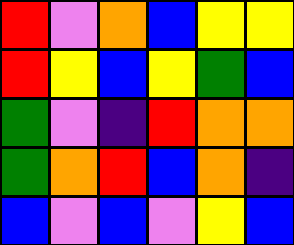[["red", "violet", "orange", "blue", "yellow", "yellow"], ["red", "yellow", "blue", "yellow", "green", "blue"], ["green", "violet", "indigo", "red", "orange", "orange"], ["green", "orange", "red", "blue", "orange", "indigo"], ["blue", "violet", "blue", "violet", "yellow", "blue"]]